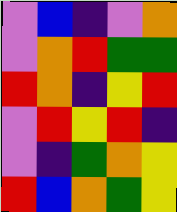[["violet", "blue", "indigo", "violet", "orange"], ["violet", "orange", "red", "green", "green"], ["red", "orange", "indigo", "yellow", "red"], ["violet", "red", "yellow", "red", "indigo"], ["violet", "indigo", "green", "orange", "yellow"], ["red", "blue", "orange", "green", "yellow"]]